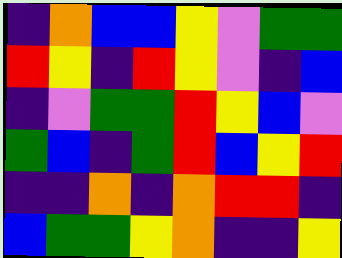[["indigo", "orange", "blue", "blue", "yellow", "violet", "green", "green"], ["red", "yellow", "indigo", "red", "yellow", "violet", "indigo", "blue"], ["indigo", "violet", "green", "green", "red", "yellow", "blue", "violet"], ["green", "blue", "indigo", "green", "red", "blue", "yellow", "red"], ["indigo", "indigo", "orange", "indigo", "orange", "red", "red", "indigo"], ["blue", "green", "green", "yellow", "orange", "indigo", "indigo", "yellow"]]